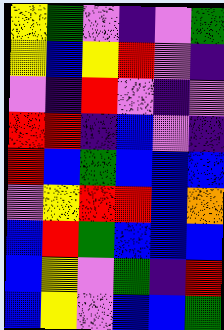[["yellow", "green", "violet", "indigo", "violet", "green"], ["yellow", "blue", "yellow", "red", "violet", "indigo"], ["violet", "indigo", "red", "violet", "indigo", "violet"], ["red", "red", "indigo", "blue", "violet", "indigo"], ["red", "blue", "green", "blue", "blue", "blue"], ["violet", "yellow", "red", "red", "blue", "orange"], ["blue", "red", "green", "blue", "blue", "blue"], ["blue", "yellow", "violet", "green", "indigo", "red"], ["blue", "yellow", "violet", "blue", "blue", "green"]]